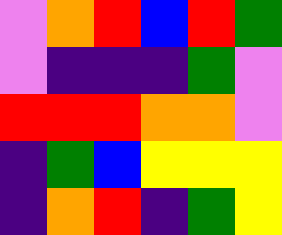[["violet", "orange", "red", "blue", "red", "green"], ["violet", "indigo", "indigo", "indigo", "green", "violet"], ["red", "red", "red", "orange", "orange", "violet"], ["indigo", "green", "blue", "yellow", "yellow", "yellow"], ["indigo", "orange", "red", "indigo", "green", "yellow"]]